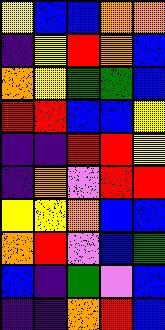[["yellow", "blue", "blue", "orange", "orange"], ["indigo", "yellow", "red", "orange", "blue"], ["orange", "yellow", "green", "green", "blue"], ["red", "red", "blue", "blue", "yellow"], ["indigo", "indigo", "red", "red", "yellow"], ["indigo", "orange", "violet", "red", "red"], ["yellow", "yellow", "orange", "blue", "blue"], ["orange", "red", "violet", "blue", "green"], ["blue", "indigo", "green", "violet", "blue"], ["indigo", "indigo", "orange", "red", "blue"]]